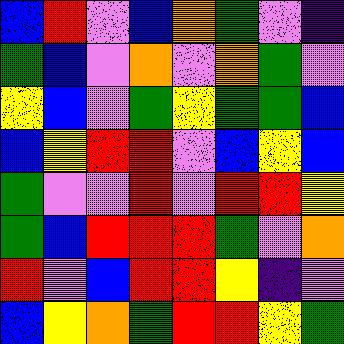[["blue", "red", "violet", "blue", "orange", "green", "violet", "indigo"], ["green", "blue", "violet", "orange", "violet", "orange", "green", "violet"], ["yellow", "blue", "violet", "green", "yellow", "green", "green", "blue"], ["blue", "yellow", "red", "red", "violet", "blue", "yellow", "blue"], ["green", "violet", "violet", "red", "violet", "red", "red", "yellow"], ["green", "blue", "red", "red", "red", "green", "violet", "orange"], ["red", "violet", "blue", "red", "red", "yellow", "indigo", "violet"], ["blue", "yellow", "orange", "green", "red", "red", "yellow", "green"]]